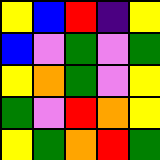[["yellow", "blue", "red", "indigo", "yellow"], ["blue", "violet", "green", "violet", "green"], ["yellow", "orange", "green", "violet", "yellow"], ["green", "violet", "red", "orange", "yellow"], ["yellow", "green", "orange", "red", "green"]]